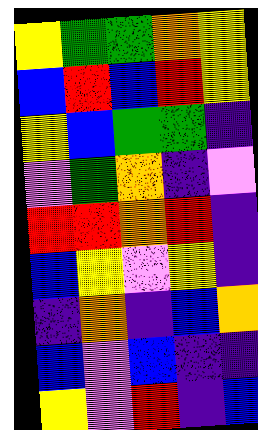[["yellow", "green", "green", "orange", "yellow"], ["blue", "red", "blue", "red", "yellow"], ["yellow", "blue", "green", "green", "indigo"], ["violet", "green", "orange", "indigo", "violet"], ["red", "red", "orange", "red", "indigo"], ["blue", "yellow", "violet", "yellow", "indigo"], ["indigo", "orange", "indigo", "blue", "orange"], ["blue", "violet", "blue", "indigo", "indigo"], ["yellow", "violet", "red", "indigo", "blue"]]